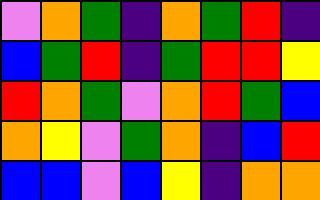[["violet", "orange", "green", "indigo", "orange", "green", "red", "indigo"], ["blue", "green", "red", "indigo", "green", "red", "red", "yellow"], ["red", "orange", "green", "violet", "orange", "red", "green", "blue"], ["orange", "yellow", "violet", "green", "orange", "indigo", "blue", "red"], ["blue", "blue", "violet", "blue", "yellow", "indigo", "orange", "orange"]]